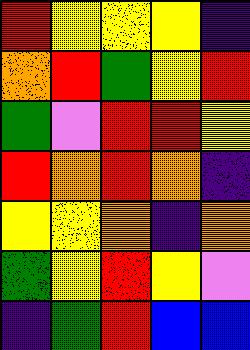[["red", "yellow", "yellow", "yellow", "indigo"], ["orange", "red", "green", "yellow", "red"], ["green", "violet", "red", "red", "yellow"], ["red", "orange", "red", "orange", "indigo"], ["yellow", "yellow", "orange", "indigo", "orange"], ["green", "yellow", "red", "yellow", "violet"], ["indigo", "green", "red", "blue", "blue"]]